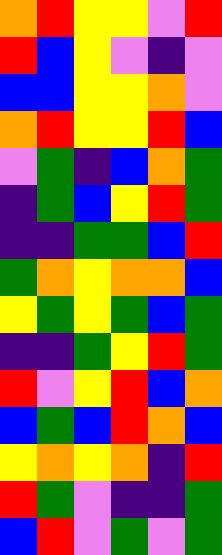[["orange", "red", "yellow", "yellow", "violet", "red"], ["red", "blue", "yellow", "violet", "indigo", "violet"], ["blue", "blue", "yellow", "yellow", "orange", "violet"], ["orange", "red", "yellow", "yellow", "red", "blue"], ["violet", "green", "indigo", "blue", "orange", "green"], ["indigo", "green", "blue", "yellow", "red", "green"], ["indigo", "indigo", "green", "green", "blue", "red"], ["green", "orange", "yellow", "orange", "orange", "blue"], ["yellow", "green", "yellow", "green", "blue", "green"], ["indigo", "indigo", "green", "yellow", "red", "green"], ["red", "violet", "yellow", "red", "blue", "orange"], ["blue", "green", "blue", "red", "orange", "blue"], ["yellow", "orange", "yellow", "orange", "indigo", "red"], ["red", "green", "violet", "indigo", "indigo", "green"], ["blue", "red", "violet", "green", "violet", "green"]]